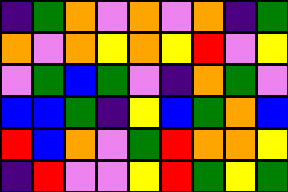[["indigo", "green", "orange", "violet", "orange", "violet", "orange", "indigo", "green"], ["orange", "violet", "orange", "yellow", "orange", "yellow", "red", "violet", "yellow"], ["violet", "green", "blue", "green", "violet", "indigo", "orange", "green", "violet"], ["blue", "blue", "green", "indigo", "yellow", "blue", "green", "orange", "blue"], ["red", "blue", "orange", "violet", "green", "red", "orange", "orange", "yellow"], ["indigo", "red", "violet", "violet", "yellow", "red", "green", "yellow", "green"]]